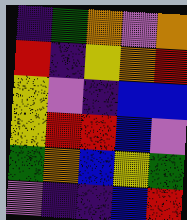[["indigo", "green", "orange", "violet", "orange"], ["red", "indigo", "yellow", "orange", "red"], ["yellow", "violet", "indigo", "blue", "blue"], ["yellow", "red", "red", "blue", "violet"], ["green", "orange", "blue", "yellow", "green"], ["violet", "indigo", "indigo", "blue", "red"]]